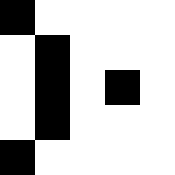[["black", "white", "white", "white", "white"], ["white", "black", "white", "white", "white"], ["white", "black", "white", "black", "white"], ["white", "black", "white", "white", "white"], ["black", "white", "white", "white", "white"]]